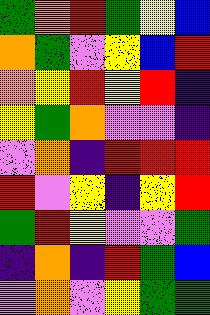[["green", "orange", "red", "green", "yellow", "blue"], ["orange", "green", "violet", "yellow", "blue", "red"], ["orange", "yellow", "red", "yellow", "red", "indigo"], ["yellow", "green", "orange", "violet", "violet", "indigo"], ["violet", "orange", "indigo", "red", "red", "red"], ["red", "violet", "yellow", "indigo", "yellow", "red"], ["green", "red", "yellow", "violet", "violet", "green"], ["indigo", "orange", "indigo", "red", "green", "blue"], ["violet", "orange", "violet", "yellow", "green", "green"]]